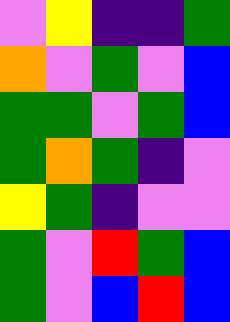[["violet", "yellow", "indigo", "indigo", "green"], ["orange", "violet", "green", "violet", "blue"], ["green", "green", "violet", "green", "blue"], ["green", "orange", "green", "indigo", "violet"], ["yellow", "green", "indigo", "violet", "violet"], ["green", "violet", "red", "green", "blue"], ["green", "violet", "blue", "red", "blue"]]